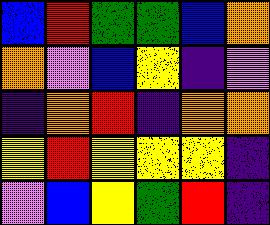[["blue", "red", "green", "green", "blue", "orange"], ["orange", "violet", "blue", "yellow", "indigo", "violet"], ["indigo", "orange", "red", "indigo", "orange", "orange"], ["yellow", "red", "yellow", "yellow", "yellow", "indigo"], ["violet", "blue", "yellow", "green", "red", "indigo"]]